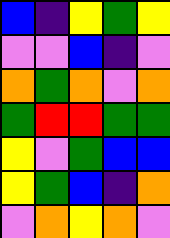[["blue", "indigo", "yellow", "green", "yellow"], ["violet", "violet", "blue", "indigo", "violet"], ["orange", "green", "orange", "violet", "orange"], ["green", "red", "red", "green", "green"], ["yellow", "violet", "green", "blue", "blue"], ["yellow", "green", "blue", "indigo", "orange"], ["violet", "orange", "yellow", "orange", "violet"]]